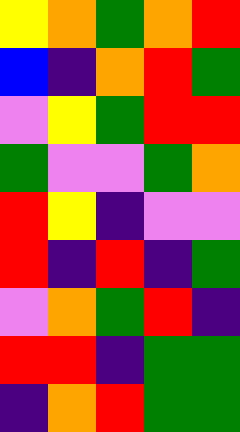[["yellow", "orange", "green", "orange", "red"], ["blue", "indigo", "orange", "red", "green"], ["violet", "yellow", "green", "red", "red"], ["green", "violet", "violet", "green", "orange"], ["red", "yellow", "indigo", "violet", "violet"], ["red", "indigo", "red", "indigo", "green"], ["violet", "orange", "green", "red", "indigo"], ["red", "red", "indigo", "green", "green"], ["indigo", "orange", "red", "green", "green"]]